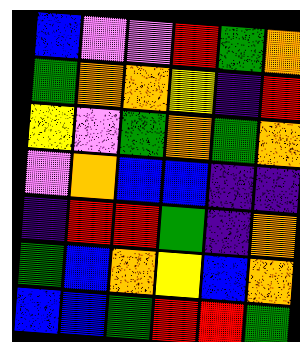[["blue", "violet", "violet", "red", "green", "orange"], ["green", "orange", "orange", "yellow", "indigo", "red"], ["yellow", "violet", "green", "orange", "green", "orange"], ["violet", "orange", "blue", "blue", "indigo", "indigo"], ["indigo", "red", "red", "green", "indigo", "orange"], ["green", "blue", "orange", "yellow", "blue", "orange"], ["blue", "blue", "green", "red", "red", "green"]]